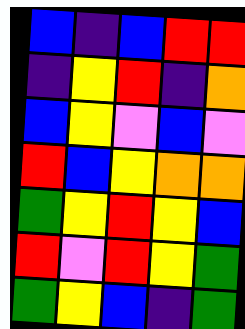[["blue", "indigo", "blue", "red", "red"], ["indigo", "yellow", "red", "indigo", "orange"], ["blue", "yellow", "violet", "blue", "violet"], ["red", "blue", "yellow", "orange", "orange"], ["green", "yellow", "red", "yellow", "blue"], ["red", "violet", "red", "yellow", "green"], ["green", "yellow", "blue", "indigo", "green"]]